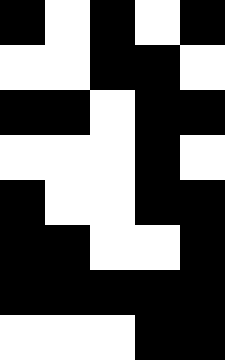[["black", "white", "black", "white", "black"], ["white", "white", "black", "black", "white"], ["black", "black", "white", "black", "black"], ["white", "white", "white", "black", "white"], ["black", "white", "white", "black", "black"], ["black", "black", "white", "white", "black"], ["black", "black", "black", "black", "black"], ["white", "white", "white", "black", "black"]]